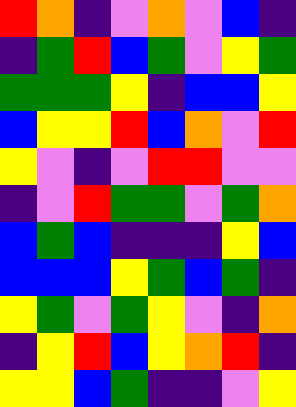[["red", "orange", "indigo", "violet", "orange", "violet", "blue", "indigo"], ["indigo", "green", "red", "blue", "green", "violet", "yellow", "green"], ["green", "green", "green", "yellow", "indigo", "blue", "blue", "yellow"], ["blue", "yellow", "yellow", "red", "blue", "orange", "violet", "red"], ["yellow", "violet", "indigo", "violet", "red", "red", "violet", "violet"], ["indigo", "violet", "red", "green", "green", "violet", "green", "orange"], ["blue", "green", "blue", "indigo", "indigo", "indigo", "yellow", "blue"], ["blue", "blue", "blue", "yellow", "green", "blue", "green", "indigo"], ["yellow", "green", "violet", "green", "yellow", "violet", "indigo", "orange"], ["indigo", "yellow", "red", "blue", "yellow", "orange", "red", "indigo"], ["yellow", "yellow", "blue", "green", "indigo", "indigo", "violet", "yellow"]]